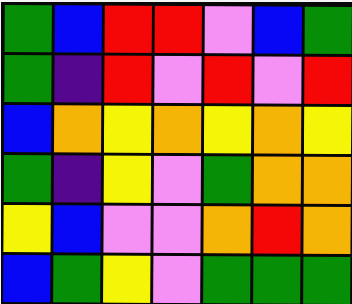[["green", "blue", "red", "red", "violet", "blue", "green"], ["green", "indigo", "red", "violet", "red", "violet", "red"], ["blue", "orange", "yellow", "orange", "yellow", "orange", "yellow"], ["green", "indigo", "yellow", "violet", "green", "orange", "orange"], ["yellow", "blue", "violet", "violet", "orange", "red", "orange"], ["blue", "green", "yellow", "violet", "green", "green", "green"]]